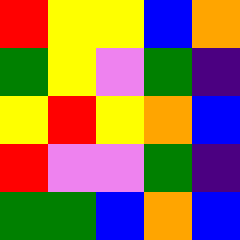[["red", "yellow", "yellow", "blue", "orange"], ["green", "yellow", "violet", "green", "indigo"], ["yellow", "red", "yellow", "orange", "blue"], ["red", "violet", "violet", "green", "indigo"], ["green", "green", "blue", "orange", "blue"]]